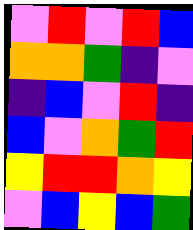[["violet", "red", "violet", "red", "blue"], ["orange", "orange", "green", "indigo", "violet"], ["indigo", "blue", "violet", "red", "indigo"], ["blue", "violet", "orange", "green", "red"], ["yellow", "red", "red", "orange", "yellow"], ["violet", "blue", "yellow", "blue", "green"]]